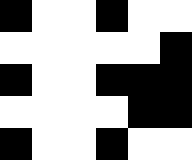[["black", "white", "white", "black", "white", "white"], ["white", "white", "white", "white", "white", "black"], ["black", "white", "white", "black", "black", "black"], ["white", "white", "white", "white", "black", "black"], ["black", "white", "white", "black", "white", "white"]]